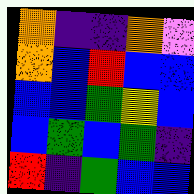[["orange", "indigo", "indigo", "orange", "violet"], ["orange", "blue", "red", "blue", "blue"], ["blue", "blue", "green", "yellow", "blue"], ["blue", "green", "blue", "green", "indigo"], ["red", "indigo", "green", "blue", "blue"]]